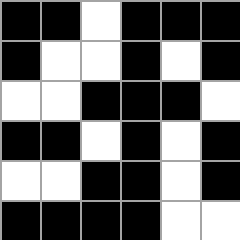[["black", "black", "white", "black", "black", "black"], ["black", "white", "white", "black", "white", "black"], ["white", "white", "black", "black", "black", "white"], ["black", "black", "white", "black", "white", "black"], ["white", "white", "black", "black", "white", "black"], ["black", "black", "black", "black", "white", "white"]]